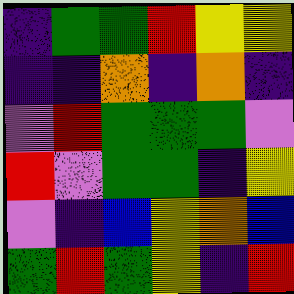[["indigo", "green", "green", "red", "yellow", "yellow"], ["indigo", "indigo", "orange", "indigo", "orange", "indigo"], ["violet", "red", "green", "green", "green", "violet"], ["red", "violet", "green", "green", "indigo", "yellow"], ["violet", "indigo", "blue", "yellow", "orange", "blue"], ["green", "red", "green", "yellow", "indigo", "red"]]